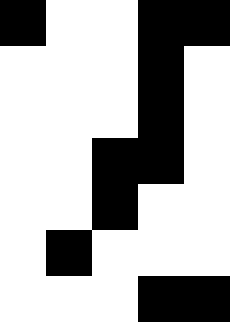[["black", "white", "white", "black", "black"], ["white", "white", "white", "black", "white"], ["white", "white", "white", "black", "white"], ["white", "white", "black", "black", "white"], ["white", "white", "black", "white", "white"], ["white", "black", "white", "white", "white"], ["white", "white", "white", "black", "black"]]